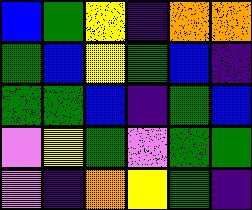[["blue", "green", "yellow", "indigo", "orange", "orange"], ["green", "blue", "yellow", "green", "blue", "indigo"], ["green", "green", "blue", "indigo", "green", "blue"], ["violet", "yellow", "green", "violet", "green", "green"], ["violet", "indigo", "orange", "yellow", "green", "indigo"]]